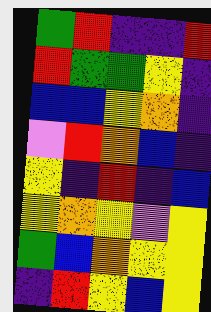[["green", "red", "indigo", "indigo", "red"], ["red", "green", "green", "yellow", "indigo"], ["blue", "blue", "yellow", "orange", "indigo"], ["violet", "red", "orange", "blue", "indigo"], ["yellow", "indigo", "red", "indigo", "blue"], ["yellow", "orange", "yellow", "violet", "yellow"], ["green", "blue", "orange", "yellow", "yellow"], ["indigo", "red", "yellow", "blue", "yellow"]]